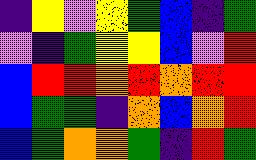[["indigo", "yellow", "violet", "yellow", "green", "blue", "indigo", "green"], ["violet", "indigo", "green", "yellow", "yellow", "blue", "violet", "red"], ["blue", "red", "red", "orange", "red", "orange", "red", "red"], ["blue", "green", "green", "indigo", "orange", "blue", "orange", "red"], ["blue", "green", "orange", "orange", "green", "indigo", "red", "green"]]